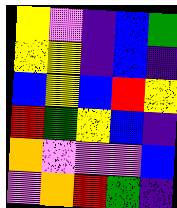[["yellow", "violet", "indigo", "blue", "green"], ["yellow", "yellow", "indigo", "blue", "indigo"], ["blue", "yellow", "blue", "red", "yellow"], ["red", "green", "yellow", "blue", "indigo"], ["orange", "violet", "violet", "violet", "blue"], ["violet", "orange", "red", "green", "indigo"]]